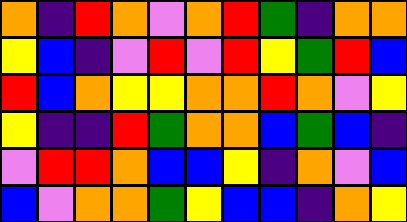[["orange", "indigo", "red", "orange", "violet", "orange", "red", "green", "indigo", "orange", "orange"], ["yellow", "blue", "indigo", "violet", "red", "violet", "red", "yellow", "green", "red", "blue"], ["red", "blue", "orange", "yellow", "yellow", "orange", "orange", "red", "orange", "violet", "yellow"], ["yellow", "indigo", "indigo", "red", "green", "orange", "orange", "blue", "green", "blue", "indigo"], ["violet", "red", "red", "orange", "blue", "blue", "yellow", "indigo", "orange", "violet", "blue"], ["blue", "violet", "orange", "orange", "green", "yellow", "blue", "blue", "indigo", "orange", "yellow"]]